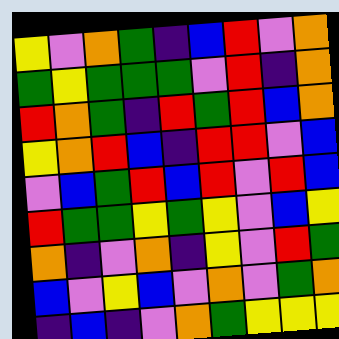[["yellow", "violet", "orange", "green", "indigo", "blue", "red", "violet", "orange"], ["green", "yellow", "green", "green", "green", "violet", "red", "indigo", "orange"], ["red", "orange", "green", "indigo", "red", "green", "red", "blue", "orange"], ["yellow", "orange", "red", "blue", "indigo", "red", "red", "violet", "blue"], ["violet", "blue", "green", "red", "blue", "red", "violet", "red", "blue"], ["red", "green", "green", "yellow", "green", "yellow", "violet", "blue", "yellow"], ["orange", "indigo", "violet", "orange", "indigo", "yellow", "violet", "red", "green"], ["blue", "violet", "yellow", "blue", "violet", "orange", "violet", "green", "orange"], ["indigo", "blue", "indigo", "violet", "orange", "green", "yellow", "yellow", "yellow"]]